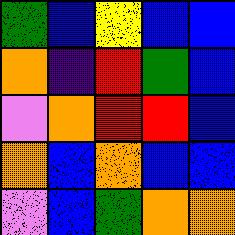[["green", "blue", "yellow", "blue", "blue"], ["orange", "indigo", "red", "green", "blue"], ["violet", "orange", "red", "red", "blue"], ["orange", "blue", "orange", "blue", "blue"], ["violet", "blue", "green", "orange", "orange"]]